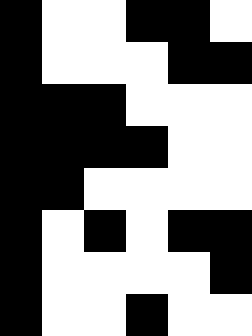[["black", "white", "white", "black", "black", "white"], ["black", "white", "white", "white", "black", "black"], ["black", "black", "black", "white", "white", "white"], ["black", "black", "black", "black", "white", "white"], ["black", "black", "white", "white", "white", "white"], ["black", "white", "black", "white", "black", "black"], ["black", "white", "white", "white", "white", "black"], ["black", "white", "white", "black", "white", "white"]]